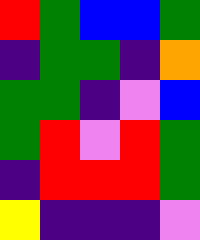[["red", "green", "blue", "blue", "green"], ["indigo", "green", "green", "indigo", "orange"], ["green", "green", "indigo", "violet", "blue"], ["green", "red", "violet", "red", "green"], ["indigo", "red", "red", "red", "green"], ["yellow", "indigo", "indigo", "indigo", "violet"]]